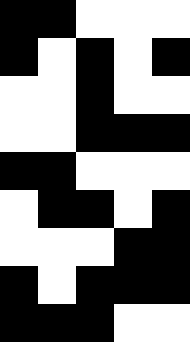[["black", "black", "white", "white", "white"], ["black", "white", "black", "white", "black"], ["white", "white", "black", "white", "white"], ["white", "white", "black", "black", "black"], ["black", "black", "white", "white", "white"], ["white", "black", "black", "white", "black"], ["white", "white", "white", "black", "black"], ["black", "white", "black", "black", "black"], ["black", "black", "black", "white", "white"]]